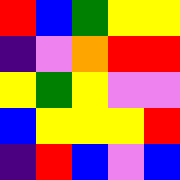[["red", "blue", "green", "yellow", "yellow"], ["indigo", "violet", "orange", "red", "red"], ["yellow", "green", "yellow", "violet", "violet"], ["blue", "yellow", "yellow", "yellow", "red"], ["indigo", "red", "blue", "violet", "blue"]]